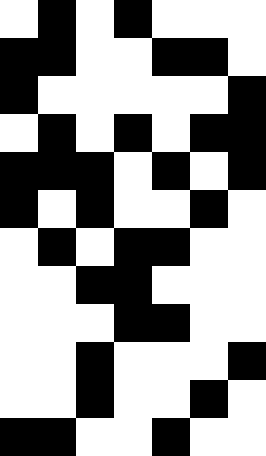[["white", "black", "white", "black", "white", "white", "white"], ["black", "black", "white", "white", "black", "black", "white"], ["black", "white", "white", "white", "white", "white", "black"], ["white", "black", "white", "black", "white", "black", "black"], ["black", "black", "black", "white", "black", "white", "black"], ["black", "white", "black", "white", "white", "black", "white"], ["white", "black", "white", "black", "black", "white", "white"], ["white", "white", "black", "black", "white", "white", "white"], ["white", "white", "white", "black", "black", "white", "white"], ["white", "white", "black", "white", "white", "white", "black"], ["white", "white", "black", "white", "white", "black", "white"], ["black", "black", "white", "white", "black", "white", "white"]]